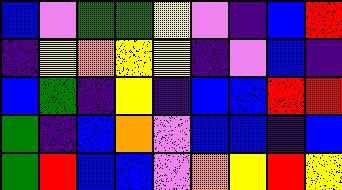[["blue", "violet", "green", "green", "yellow", "violet", "indigo", "blue", "red"], ["indigo", "yellow", "orange", "yellow", "yellow", "indigo", "violet", "blue", "indigo"], ["blue", "green", "indigo", "yellow", "indigo", "blue", "blue", "red", "red"], ["green", "indigo", "blue", "orange", "violet", "blue", "blue", "indigo", "blue"], ["green", "red", "blue", "blue", "violet", "orange", "yellow", "red", "yellow"]]